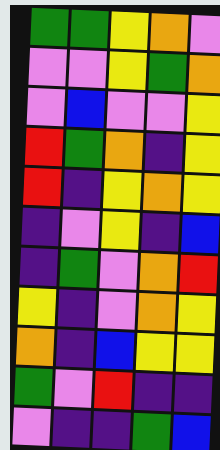[["green", "green", "yellow", "orange", "violet"], ["violet", "violet", "yellow", "green", "orange"], ["violet", "blue", "violet", "violet", "yellow"], ["red", "green", "orange", "indigo", "yellow"], ["red", "indigo", "yellow", "orange", "yellow"], ["indigo", "violet", "yellow", "indigo", "blue"], ["indigo", "green", "violet", "orange", "red"], ["yellow", "indigo", "violet", "orange", "yellow"], ["orange", "indigo", "blue", "yellow", "yellow"], ["green", "violet", "red", "indigo", "indigo"], ["violet", "indigo", "indigo", "green", "blue"]]